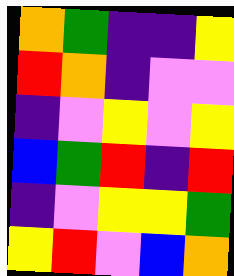[["orange", "green", "indigo", "indigo", "yellow"], ["red", "orange", "indigo", "violet", "violet"], ["indigo", "violet", "yellow", "violet", "yellow"], ["blue", "green", "red", "indigo", "red"], ["indigo", "violet", "yellow", "yellow", "green"], ["yellow", "red", "violet", "blue", "orange"]]